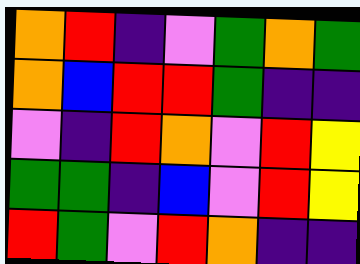[["orange", "red", "indigo", "violet", "green", "orange", "green"], ["orange", "blue", "red", "red", "green", "indigo", "indigo"], ["violet", "indigo", "red", "orange", "violet", "red", "yellow"], ["green", "green", "indigo", "blue", "violet", "red", "yellow"], ["red", "green", "violet", "red", "orange", "indigo", "indigo"]]